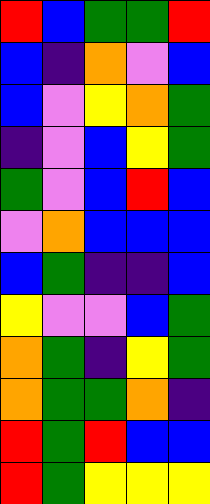[["red", "blue", "green", "green", "red"], ["blue", "indigo", "orange", "violet", "blue"], ["blue", "violet", "yellow", "orange", "green"], ["indigo", "violet", "blue", "yellow", "green"], ["green", "violet", "blue", "red", "blue"], ["violet", "orange", "blue", "blue", "blue"], ["blue", "green", "indigo", "indigo", "blue"], ["yellow", "violet", "violet", "blue", "green"], ["orange", "green", "indigo", "yellow", "green"], ["orange", "green", "green", "orange", "indigo"], ["red", "green", "red", "blue", "blue"], ["red", "green", "yellow", "yellow", "yellow"]]